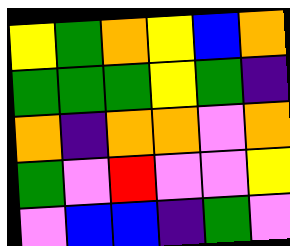[["yellow", "green", "orange", "yellow", "blue", "orange"], ["green", "green", "green", "yellow", "green", "indigo"], ["orange", "indigo", "orange", "orange", "violet", "orange"], ["green", "violet", "red", "violet", "violet", "yellow"], ["violet", "blue", "blue", "indigo", "green", "violet"]]